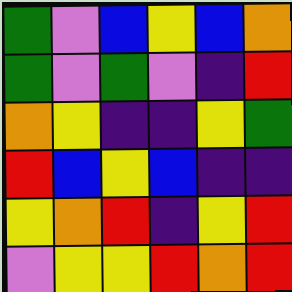[["green", "violet", "blue", "yellow", "blue", "orange"], ["green", "violet", "green", "violet", "indigo", "red"], ["orange", "yellow", "indigo", "indigo", "yellow", "green"], ["red", "blue", "yellow", "blue", "indigo", "indigo"], ["yellow", "orange", "red", "indigo", "yellow", "red"], ["violet", "yellow", "yellow", "red", "orange", "red"]]